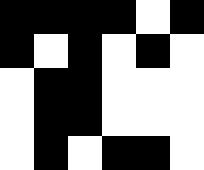[["black", "black", "black", "black", "white", "black"], ["black", "white", "black", "white", "black", "white"], ["white", "black", "black", "white", "white", "white"], ["white", "black", "black", "white", "white", "white"], ["white", "black", "white", "black", "black", "white"]]